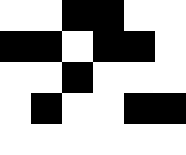[["white", "white", "black", "black", "white", "white"], ["black", "black", "white", "black", "black", "white"], ["white", "white", "black", "white", "white", "white"], ["white", "black", "white", "white", "black", "black"], ["white", "white", "white", "white", "white", "white"]]